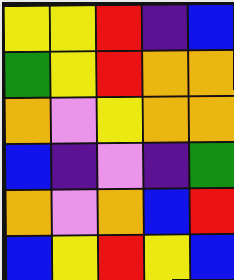[["yellow", "yellow", "red", "indigo", "blue"], ["green", "yellow", "red", "orange", "orange"], ["orange", "violet", "yellow", "orange", "orange"], ["blue", "indigo", "violet", "indigo", "green"], ["orange", "violet", "orange", "blue", "red"], ["blue", "yellow", "red", "yellow", "blue"]]